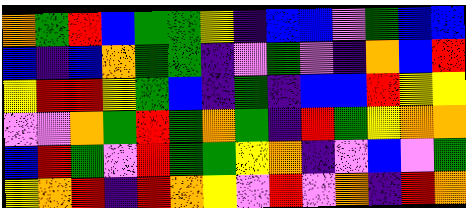[["orange", "green", "red", "blue", "green", "green", "yellow", "indigo", "blue", "blue", "violet", "green", "blue", "blue"], ["blue", "indigo", "blue", "orange", "green", "green", "indigo", "violet", "green", "violet", "indigo", "orange", "blue", "red"], ["yellow", "red", "red", "yellow", "green", "blue", "indigo", "green", "indigo", "blue", "blue", "red", "yellow", "yellow"], ["violet", "violet", "orange", "green", "red", "green", "orange", "green", "indigo", "red", "green", "yellow", "orange", "orange"], ["blue", "red", "green", "violet", "red", "green", "green", "yellow", "orange", "indigo", "violet", "blue", "violet", "green"], ["yellow", "orange", "red", "indigo", "red", "orange", "yellow", "violet", "red", "violet", "orange", "indigo", "red", "orange"]]